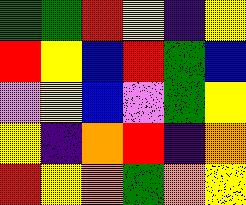[["green", "green", "red", "yellow", "indigo", "yellow"], ["red", "yellow", "blue", "red", "green", "blue"], ["violet", "yellow", "blue", "violet", "green", "yellow"], ["yellow", "indigo", "orange", "red", "indigo", "orange"], ["red", "yellow", "orange", "green", "orange", "yellow"]]